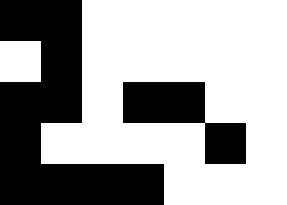[["black", "black", "white", "white", "white", "white", "white"], ["white", "black", "white", "white", "white", "white", "white"], ["black", "black", "white", "black", "black", "white", "white"], ["black", "white", "white", "white", "white", "black", "white"], ["black", "black", "black", "black", "white", "white", "white"]]